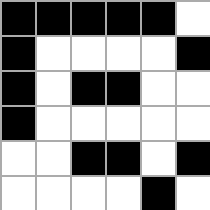[["black", "black", "black", "black", "black", "white"], ["black", "white", "white", "white", "white", "black"], ["black", "white", "black", "black", "white", "white"], ["black", "white", "white", "white", "white", "white"], ["white", "white", "black", "black", "white", "black"], ["white", "white", "white", "white", "black", "white"]]